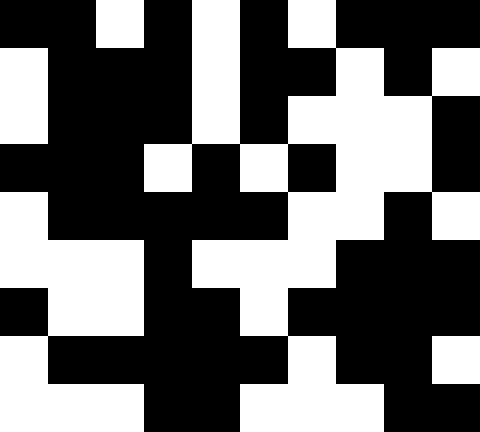[["black", "black", "white", "black", "white", "black", "white", "black", "black", "black"], ["white", "black", "black", "black", "white", "black", "black", "white", "black", "white"], ["white", "black", "black", "black", "white", "black", "white", "white", "white", "black"], ["black", "black", "black", "white", "black", "white", "black", "white", "white", "black"], ["white", "black", "black", "black", "black", "black", "white", "white", "black", "white"], ["white", "white", "white", "black", "white", "white", "white", "black", "black", "black"], ["black", "white", "white", "black", "black", "white", "black", "black", "black", "black"], ["white", "black", "black", "black", "black", "black", "white", "black", "black", "white"], ["white", "white", "white", "black", "black", "white", "white", "white", "black", "black"]]